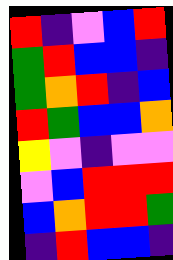[["red", "indigo", "violet", "blue", "red"], ["green", "red", "blue", "blue", "indigo"], ["green", "orange", "red", "indigo", "blue"], ["red", "green", "blue", "blue", "orange"], ["yellow", "violet", "indigo", "violet", "violet"], ["violet", "blue", "red", "red", "red"], ["blue", "orange", "red", "red", "green"], ["indigo", "red", "blue", "blue", "indigo"]]